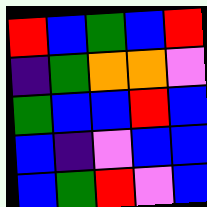[["red", "blue", "green", "blue", "red"], ["indigo", "green", "orange", "orange", "violet"], ["green", "blue", "blue", "red", "blue"], ["blue", "indigo", "violet", "blue", "blue"], ["blue", "green", "red", "violet", "blue"]]